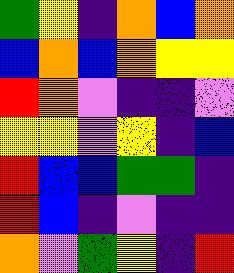[["green", "yellow", "indigo", "orange", "blue", "orange"], ["blue", "orange", "blue", "orange", "yellow", "yellow"], ["red", "orange", "violet", "indigo", "indigo", "violet"], ["yellow", "yellow", "violet", "yellow", "indigo", "blue"], ["red", "blue", "blue", "green", "green", "indigo"], ["red", "blue", "indigo", "violet", "indigo", "indigo"], ["orange", "violet", "green", "yellow", "indigo", "red"]]